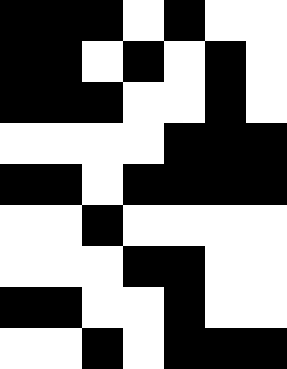[["black", "black", "black", "white", "black", "white", "white"], ["black", "black", "white", "black", "white", "black", "white"], ["black", "black", "black", "white", "white", "black", "white"], ["white", "white", "white", "white", "black", "black", "black"], ["black", "black", "white", "black", "black", "black", "black"], ["white", "white", "black", "white", "white", "white", "white"], ["white", "white", "white", "black", "black", "white", "white"], ["black", "black", "white", "white", "black", "white", "white"], ["white", "white", "black", "white", "black", "black", "black"]]